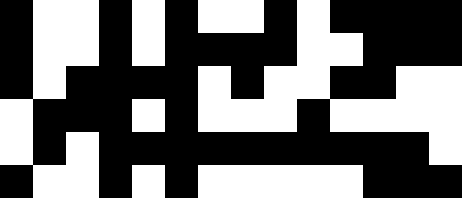[["black", "white", "white", "black", "white", "black", "white", "white", "black", "white", "black", "black", "black", "black"], ["black", "white", "white", "black", "white", "black", "black", "black", "black", "white", "white", "black", "black", "black"], ["black", "white", "black", "black", "black", "black", "white", "black", "white", "white", "black", "black", "white", "white"], ["white", "black", "black", "black", "white", "black", "white", "white", "white", "black", "white", "white", "white", "white"], ["white", "black", "white", "black", "black", "black", "black", "black", "black", "black", "black", "black", "black", "white"], ["black", "white", "white", "black", "white", "black", "white", "white", "white", "white", "white", "black", "black", "black"]]